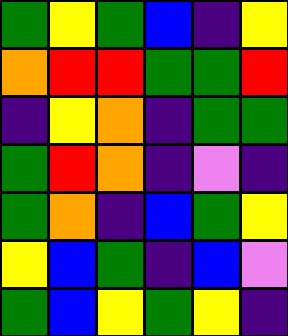[["green", "yellow", "green", "blue", "indigo", "yellow"], ["orange", "red", "red", "green", "green", "red"], ["indigo", "yellow", "orange", "indigo", "green", "green"], ["green", "red", "orange", "indigo", "violet", "indigo"], ["green", "orange", "indigo", "blue", "green", "yellow"], ["yellow", "blue", "green", "indigo", "blue", "violet"], ["green", "blue", "yellow", "green", "yellow", "indigo"]]